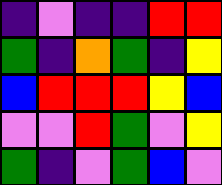[["indigo", "violet", "indigo", "indigo", "red", "red"], ["green", "indigo", "orange", "green", "indigo", "yellow"], ["blue", "red", "red", "red", "yellow", "blue"], ["violet", "violet", "red", "green", "violet", "yellow"], ["green", "indigo", "violet", "green", "blue", "violet"]]